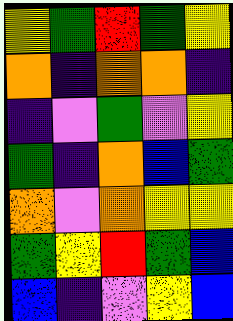[["yellow", "green", "red", "green", "yellow"], ["orange", "indigo", "orange", "orange", "indigo"], ["indigo", "violet", "green", "violet", "yellow"], ["green", "indigo", "orange", "blue", "green"], ["orange", "violet", "orange", "yellow", "yellow"], ["green", "yellow", "red", "green", "blue"], ["blue", "indigo", "violet", "yellow", "blue"]]